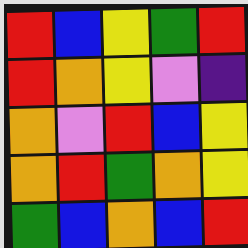[["red", "blue", "yellow", "green", "red"], ["red", "orange", "yellow", "violet", "indigo"], ["orange", "violet", "red", "blue", "yellow"], ["orange", "red", "green", "orange", "yellow"], ["green", "blue", "orange", "blue", "red"]]